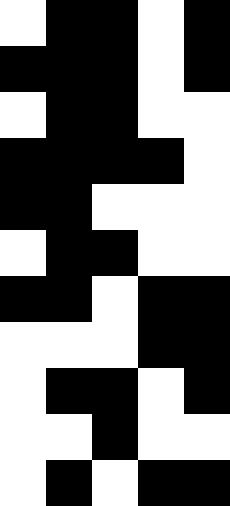[["white", "black", "black", "white", "black"], ["black", "black", "black", "white", "black"], ["white", "black", "black", "white", "white"], ["black", "black", "black", "black", "white"], ["black", "black", "white", "white", "white"], ["white", "black", "black", "white", "white"], ["black", "black", "white", "black", "black"], ["white", "white", "white", "black", "black"], ["white", "black", "black", "white", "black"], ["white", "white", "black", "white", "white"], ["white", "black", "white", "black", "black"]]